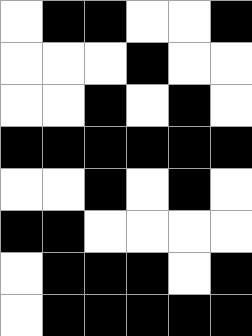[["white", "black", "black", "white", "white", "black"], ["white", "white", "white", "black", "white", "white"], ["white", "white", "black", "white", "black", "white"], ["black", "black", "black", "black", "black", "black"], ["white", "white", "black", "white", "black", "white"], ["black", "black", "white", "white", "white", "white"], ["white", "black", "black", "black", "white", "black"], ["white", "black", "black", "black", "black", "black"]]